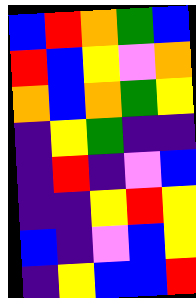[["blue", "red", "orange", "green", "blue"], ["red", "blue", "yellow", "violet", "orange"], ["orange", "blue", "orange", "green", "yellow"], ["indigo", "yellow", "green", "indigo", "indigo"], ["indigo", "red", "indigo", "violet", "blue"], ["indigo", "indigo", "yellow", "red", "yellow"], ["blue", "indigo", "violet", "blue", "yellow"], ["indigo", "yellow", "blue", "blue", "red"]]